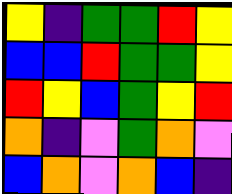[["yellow", "indigo", "green", "green", "red", "yellow"], ["blue", "blue", "red", "green", "green", "yellow"], ["red", "yellow", "blue", "green", "yellow", "red"], ["orange", "indigo", "violet", "green", "orange", "violet"], ["blue", "orange", "violet", "orange", "blue", "indigo"]]